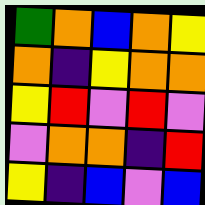[["green", "orange", "blue", "orange", "yellow"], ["orange", "indigo", "yellow", "orange", "orange"], ["yellow", "red", "violet", "red", "violet"], ["violet", "orange", "orange", "indigo", "red"], ["yellow", "indigo", "blue", "violet", "blue"]]